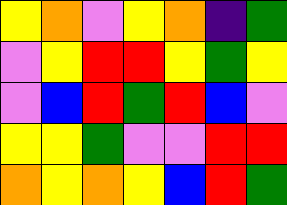[["yellow", "orange", "violet", "yellow", "orange", "indigo", "green"], ["violet", "yellow", "red", "red", "yellow", "green", "yellow"], ["violet", "blue", "red", "green", "red", "blue", "violet"], ["yellow", "yellow", "green", "violet", "violet", "red", "red"], ["orange", "yellow", "orange", "yellow", "blue", "red", "green"]]